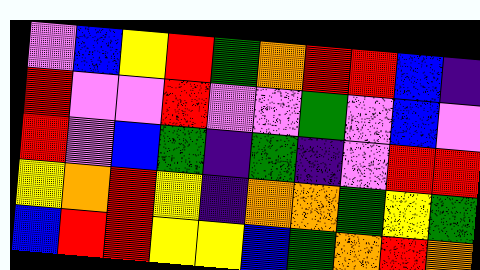[["violet", "blue", "yellow", "red", "green", "orange", "red", "red", "blue", "indigo"], ["red", "violet", "violet", "red", "violet", "violet", "green", "violet", "blue", "violet"], ["red", "violet", "blue", "green", "indigo", "green", "indigo", "violet", "red", "red"], ["yellow", "orange", "red", "yellow", "indigo", "orange", "orange", "green", "yellow", "green"], ["blue", "red", "red", "yellow", "yellow", "blue", "green", "orange", "red", "orange"]]